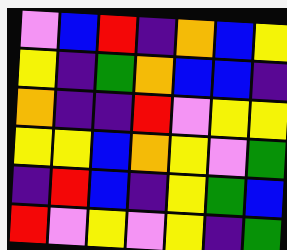[["violet", "blue", "red", "indigo", "orange", "blue", "yellow"], ["yellow", "indigo", "green", "orange", "blue", "blue", "indigo"], ["orange", "indigo", "indigo", "red", "violet", "yellow", "yellow"], ["yellow", "yellow", "blue", "orange", "yellow", "violet", "green"], ["indigo", "red", "blue", "indigo", "yellow", "green", "blue"], ["red", "violet", "yellow", "violet", "yellow", "indigo", "green"]]